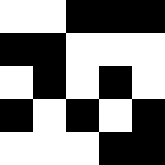[["white", "white", "black", "black", "black"], ["black", "black", "white", "white", "white"], ["white", "black", "white", "black", "white"], ["black", "white", "black", "white", "black"], ["white", "white", "white", "black", "black"]]